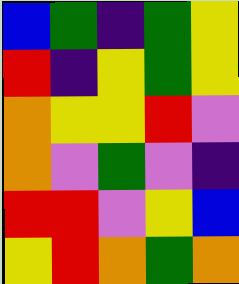[["blue", "green", "indigo", "green", "yellow"], ["red", "indigo", "yellow", "green", "yellow"], ["orange", "yellow", "yellow", "red", "violet"], ["orange", "violet", "green", "violet", "indigo"], ["red", "red", "violet", "yellow", "blue"], ["yellow", "red", "orange", "green", "orange"]]